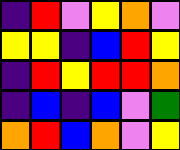[["indigo", "red", "violet", "yellow", "orange", "violet"], ["yellow", "yellow", "indigo", "blue", "red", "yellow"], ["indigo", "red", "yellow", "red", "red", "orange"], ["indigo", "blue", "indigo", "blue", "violet", "green"], ["orange", "red", "blue", "orange", "violet", "yellow"]]